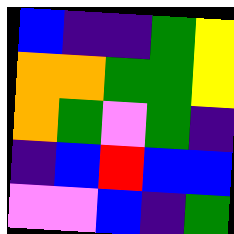[["blue", "indigo", "indigo", "green", "yellow"], ["orange", "orange", "green", "green", "yellow"], ["orange", "green", "violet", "green", "indigo"], ["indigo", "blue", "red", "blue", "blue"], ["violet", "violet", "blue", "indigo", "green"]]